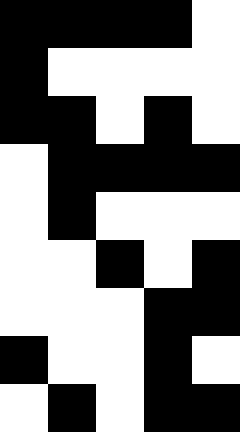[["black", "black", "black", "black", "white"], ["black", "white", "white", "white", "white"], ["black", "black", "white", "black", "white"], ["white", "black", "black", "black", "black"], ["white", "black", "white", "white", "white"], ["white", "white", "black", "white", "black"], ["white", "white", "white", "black", "black"], ["black", "white", "white", "black", "white"], ["white", "black", "white", "black", "black"]]